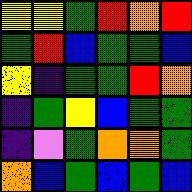[["yellow", "yellow", "green", "red", "orange", "red"], ["green", "red", "blue", "green", "green", "blue"], ["yellow", "indigo", "green", "green", "red", "orange"], ["indigo", "green", "yellow", "blue", "green", "green"], ["indigo", "violet", "green", "orange", "orange", "green"], ["orange", "blue", "green", "blue", "green", "blue"]]